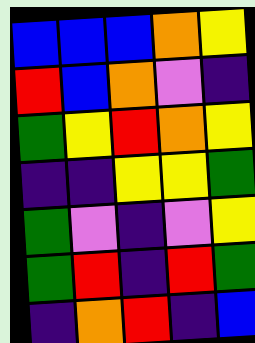[["blue", "blue", "blue", "orange", "yellow"], ["red", "blue", "orange", "violet", "indigo"], ["green", "yellow", "red", "orange", "yellow"], ["indigo", "indigo", "yellow", "yellow", "green"], ["green", "violet", "indigo", "violet", "yellow"], ["green", "red", "indigo", "red", "green"], ["indigo", "orange", "red", "indigo", "blue"]]